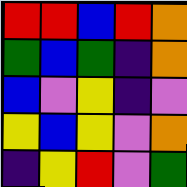[["red", "red", "blue", "red", "orange"], ["green", "blue", "green", "indigo", "orange"], ["blue", "violet", "yellow", "indigo", "violet"], ["yellow", "blue", "yellow", "violet", "orange"], ["indigo", "yellow", "red", "violet", "green"]]